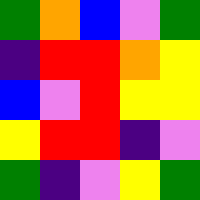[["green", "orange", "blue", "violet", "green"], ["indigo", "red", "red", "orange", "yellow"], ["blue", "violet", "red", "yellow", "yellow"], ["yellow", "red", "red", "indigo", "violet"], ["green", "indigo", "violet", "yellow", "green"]]